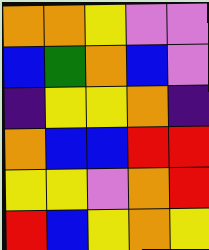[["orange", "orange", "yellow", "violet", "violet"], ["blue", "green", "orange", "blue", "violet"], ["indigo", "yellow", "yellow", "orange", "indigo"], ["orange", "blue", "blue", "red", "red"], ["yellow", "yellow", "violet", "orange", "red"], ["red", "blue", "yellow", "orange", "yellow"]]